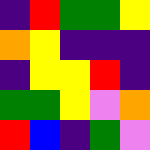[["indigo", "red", "green", "green", "yellow"], ["orange", "yellow", "indigo", "indigo", "indigo"], ["indigo", "yellow", "yellow", "red", "indigo"], ["green", "green", "yellow", "violet", "orange"], ["red", "blue", "indigo", "green", "violet"]]